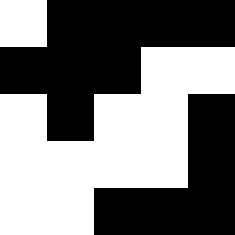[["white", "black", "black", "black", "black"], ["black", "black", "black", "white", "white"], ["white", "black", "white", "white", "black"], ["white", "white", "white", "white", "black"], ["white", "white", "black", "black", "black"]]